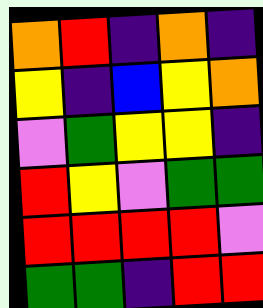[["orange", "red", "indigo", "orange", "indigo"], ["yellow", "indigo", "blue", "yellow", "orange"], ["violet", "green", "yellow", "yellow", "indigo"], ["red", "yellow", "violet", "green", "green"], ["red", "red", "red", "red", "violet"], ["green", "green", "indigo", "red", "red"]]